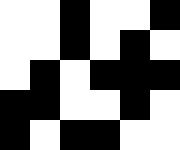[["white", "white", "black", "white", "white", "black"], ["white", "white", "black", "white", "black", "white"], ["white", "black", "white", "black", "black", "black"], ["black", "black", "white", "white", "black", "white"], ["black", "white", "black", "black", "white", "white"]]